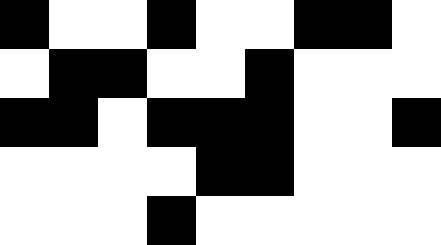[["black", "white", "white", "black", "white", "white", "black", "black", "white"], ["white", "black", "black", "white", "white", "black", "white", "white", "white"], ["black", "black", "white", "black", "black", "black", "white", "white", "black"], ["white", "white", "white", "white", "black", "black", "white", "white", "white"], ["white", "white", "white", "black", "white", "white", "white", "white", "white"]]